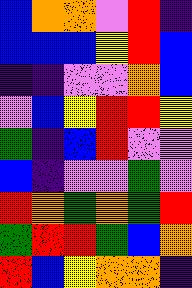[["blue", "orange", "orange", "violet", "red", "indigo"], ["blue", "blue", "blue", "yellow", "red", "blue"], ["indigo", "indigo", "violet", "violet", "orange", "blue"], ["violet", "blue", "yellow", "red", "red", "yellow"], ["green", "indigo", "blue", "red", "violet", "violet"], ["blue", "indigo", "violet", "violet", "green", "violet"], ["red", "orange", "green", "orange", "green", "red"], ["green", "red", "red", "green", "blue", "orange"], ["red", "blue", "yellow", "orange", "orange", "indigo"]]